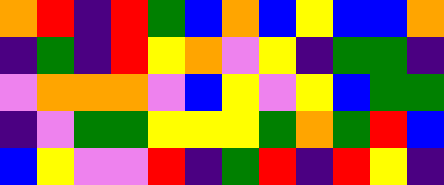[["orange", "red", "indigo", "red", "green", "blue", "orange", "blue", "yellow", "blue", "blue", "orange"], ["indigo", "green", "indigo", "red", "yellow", "orange", "violet", "yellow", "indigo", "green", "green", "indigo"], ["violet", "orange", "orange", "orange", "violet", "blue", "yellow", "violet", "yellow", "blue", "green", "green"], ["indigo", "violet", "green", "green", "yellow", "yellow", "yellow", "green", "orange", "green", "red", "blue"], ["blue", "yellow", "violet", "violet", "red", "indigo", "green", "red", "indigo", "red", "yellow", "indigo"]]